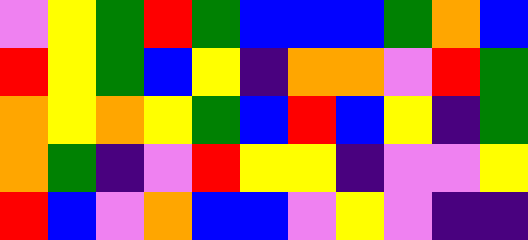[["violet", "yellow", "green", "red", "green", "blue", "blue", "blue", "green", "orange", "blue"], ["red", "yellow", "green", "blue", "yellow", "indigo", "orange", "orange", "violet", "red", "green"], ["orange", "yellow", "orange", "yellow", "green", "blue", "red", "blue", "yellow", "indigo", "green"], ["orange", "green", "indigo", "violet", "red", "yellow", "yellow", "indigo", "violet", "violet", "yellow"], ["red", "blue", "violet", "orange", "blue", "blue", "violet", "yellow", "violet", "indigo", "indigo"]]